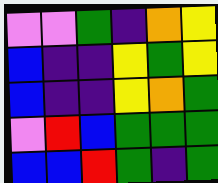[["violet", "violet", "green", "indigo", "orange", "yellow"], ["blue", "indigo", "indigo", "yellow", "green", "yellow"], ["blue", "indigo", "indigo", "yellow", "orange", "green"], ["violet", "red", "blue", "green", "green", "green"], ["blue", "blue", "red", "green", "indigo", "green"]]